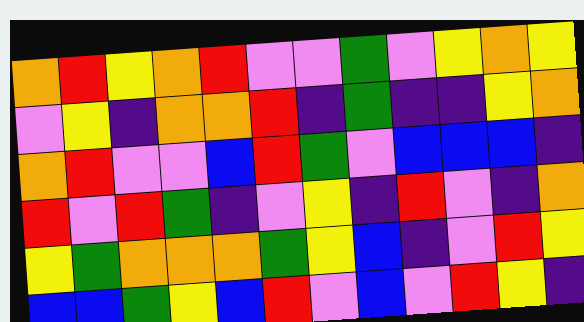[["orange", "red", "yellow", "orange", "red", "violet", "violet", "green", "violet", "yellow", "orange", "yellow"], ["violet", "yellow", "indigo", "orange", "orange", "red", "indigo", "green", "indigo", "indigo", "yellow", "orange"], ["orange", "red", "violet", "violet", "blue", "red", "green", "violet", "blue", "blue", "blue", "indigo"], ["red", "violet", "red", "green", "indigo", "violet", "yellow", "indigo", "red", "violet", "indigo", "orange"], ["yellow", "green", "orange", "orange", "orange", "green", "yellow", "blue", "indigo", "violet", "red", "yellow"], ["blue", "blue", "green", "yellow", "blue", "red", "violet", "blue", "violet", "red", "yellow", "indigo"]]